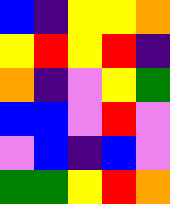[["blue", "indigo", "yellow", "yellow", "orange"], ["yellow", "red", "yellow", "red", "indigo"], ["orange", "indigo", "violet", "yellow", "green"], ["blue", "blue", "violet", "red", "violet"], ["violet", "blue", "indigo", "blue", "violet"], ["green", "green", "yellow", "red", "orange"]]